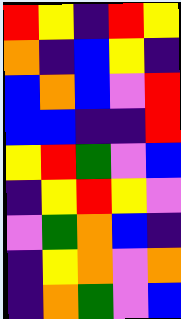[["red", "yellow", "indigo", "red", "yellow"], ["orange", "indigo", "blue", "yellow", "indigo"], ["blue", "orange", "blue", "violet", "red"], ["blue", "blue", "indigo", "indigo", "red"], ["yellow", "red", "green", "violet", "blue"], ["indigo", "yellow", "red", "yellow", "violet"], ["violet", "green", "orange", "blue", "indigo"], ["indigo", "yellow", "orange", "violet", "orange"], ["indigo", "orange", "green", "violet", "blue"]]